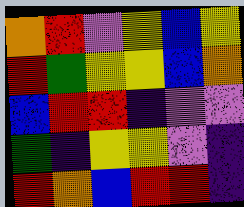[["orange", "red", "violet", "yellow", "blue", "yellow"], ["red", "green", "yellow", "yellow", "blue", "orange"], ["blue", "red", "red", "indigo", "violet", "violet"], ["green", "indigo", "yellow", "yellow", "violet", "indigo"], ["red", "orange", "blue", "red", "red", "indigo"]]